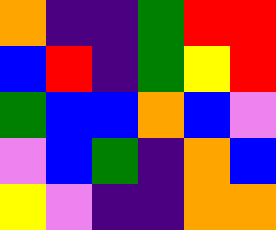[["orange", "indigo", "indigo", "green", "red", "red"], ["blue", "red", "indigo", "green", "yellow", "red"], ["green", "blue", "blue", "orange", "blue", "violet"], ["violet", "blue", "green", "indigo", "orange", "blue"], ["yellow", "violet", "indigo", "indigo", "orange", "orange"]]